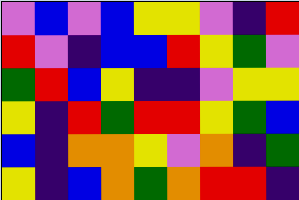[["violet", "blue", "violet", "blue", "yellow", "yellow", "violet", "indigo", "red"], ["red", "violet", "indigo", "blue", "blue", "red", "yellow", "green", "violet"], ["green", "red", "blue", "yellow", "indigo", "indigo", "violet", "yellow", "yellow"], ["yellow", "indigo", "red", "green", "red", "red", "yellow", "green", "blue"], ["blue", "indigo", "orange", "orange", "yellow", "violet", "orange", "indigo", "green"], ["yellow", "indigo", "blue", "orange", "green", "orange", "red", "red", "indigo"]]